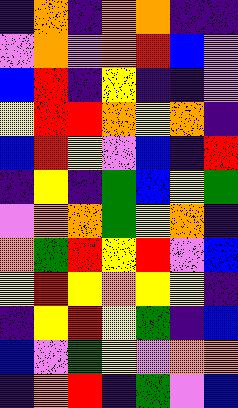[["indigo", "orange", "indigo", "orange", "orange", "indigo", "indigo"], ["violet", "orange", "violet", "orange", "red", "blue", "violet"], ["blue", "red", "indigo", "yellow", "indigo", "indigo", "violet"], ["yellow", "red", "red", "orange", "yellow", "orange", "indigo"], ["blue", "red", "yellow", "violet", "blue", "indigo", "red"], ["indigo", "yellow", "indigo", "green", "blue", "yellow", "green"], ["violet", "orange", "orange", "green", "yellow", "orange", "indigo"], ["orange", "green", "red", "yellow", "red", "violet", "blue"], ["yellow", "red", "yellow", "orange", "yellow", "yellow", "indigo"], ["indigo", "yellow", "red", "yellow", "green", "indigo", "blue"], ["blue", "violet", "green", "yellow", "violet", "orange", "orange"], ["indigo", "orange", "red", "indigo", "green", "violet", "blue"]]